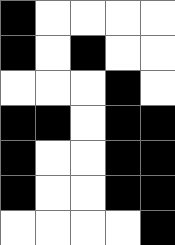[["black", "white", "white", "white", "white"], ["black", "white", "black", "white", "white"], ["white", "white", "white", "black", "white"], ["black", "black", "white", "black", "black"], ["black", "white", "white", "black", "black"], ["black", "white", "white", "black", "black"], ["white", "white", "white", "white", "black"]]